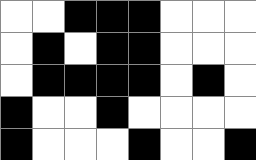[["white", "white", "black", "black", "black", "white", "white", "white"], ["white", "black", "white", "black", "black", "white", "white", "white"], ["white", "black", "black", "black", "black", "white", "black", "white"], ["black", "white", "white", "black", "white", "white", "white", "white"], ["black", "white", "white", "white", "black", "white", "white", "black"]]